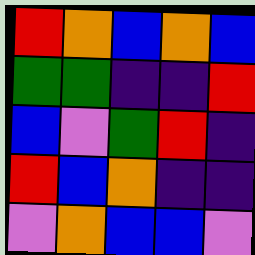[["red", "orange", "blue", "orange", "blue"], ["green", "green", "indigo", "indigo", "red"], ["blue", "violet", "green", "red", "indigo"], ["red", "blue", "orange", "indigo", "indigo"], ["violet", "orange", "blue", "blue", "violet"]]